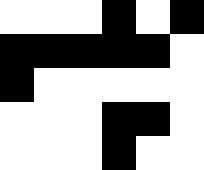[["white", "white", "white", "black", "white", "black"], ["black", "black", "black", "black", "black", "white"], ["black", "white", "white", "white", "white", "white"], ["white", "white", "white", "black", "black", "white"], ["white", "white", "white", "black", "white", "white"]]